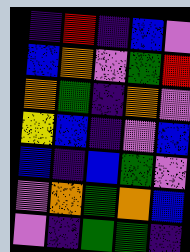[["indigo", "red", "indigo", "blue", "violet"], ["blue", "orange", "violet", "green", "red"], ["orange", "green", "indigo", "orange", "violet"], ["yellow", "blue", "indigo", "violet", "blue"], ["blue", "indigo", "blue", "green", "violet"], ["violet", "orange", "green", "orange", "blue"], ["violet", "indigo", "green", "green", "indigo"]]